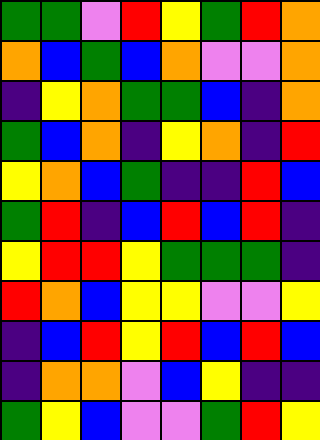[["green", "green", "violet", "red", "yellow", "green", "red", "orange"], ["orange", "blue", "green", "blue", "orange", "violet", "violet", "orange"], ["indigo", "yellow", "orange", "green", "green", "blue", "indigo", "orange"], ["green", "blue", "orange", "indigo", "yellow", "orange", "indigo", "red"], ["yellow", "orange", "blue", "green", "indigo", "indigo", "red", "blue"], ["green", "red", "indigo", "blue", "red", "blue", "red", "indigo"], ["yellow", "red", "red", "yellow", "green", "green", "green", "indigo"], ["red", "orange", "blue", "yellow", "yellow", "violet", "violet", "yellow"], ["indigo", "blue", "red", "yellow", "red", "blue", "red", "blue"], ["indigo", "orange", "orange", "violet", "blue", "yellow", "indigo", "indigo"], ["green", "yellow", "blue", "violet", "violet", "green", "red", "yellow"]]